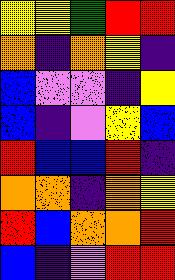[["yellow", "yellow", "green", "red", "red"], ["orange", "indigo", "orange", "yellow", "indigo"], ["blue", "violet", "violet", "indigo", "yellow"], ["blue", "indigo", "violet", "yellow", "blue"], ["red", "blue", "blue", "red", "indigo"], ["orange", "orange", "indigo", "orange", "yellow"], ["red", "blue", "orange", "orange", "red"], ["blue", "indigo", "violet", "red", "red"]]